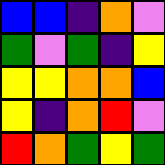[["blue", "blue", "indigo", "orange", "violet"], ["green", "violet", "green", "indigo", "yellow"], ["yellow", "yellow", "orange", "orange", "blue"], ["yellow", "indigo", "orange", "red", "violet"], ["red", "orange", "green", "yellow", "green"]]